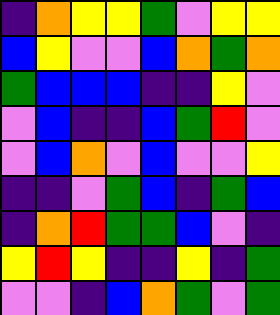[["indigo", "orange", "yellow", "yellow", "green", "violet", "yellow", "yellow"], ["blue", "yellow", "violet", "violet", "blue", "orange", "green", "orange"], ["green", "blue", "blue", "blue", "indigo", "indigo", "yellow", "violet"], ["violet", "blue", "indigo", "indigo", "blue", "green", "red", "violet"], ["violet", "blue", "orange", "violet", "blue", "violet", "violet", "yellow"], ["indigo", "indigo", "violet", "green", "blue", "indigo", "green", "blue"], ["indigo", "orange", "red", "green", "green", "blue", "violet", "indigo"], ["yellow", "red", "yellow", "indigo", "indigo", "yellow", "indigo", "green"], ["violet", "violet", "indigo", "blue", "orange", "green", "violet", "green"]]